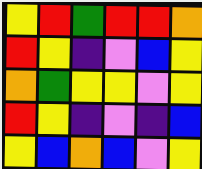[["yellow", "red", "green", "red", "red", "orange"], ["red", "yellow", "indigo", "violet", "blue", "yellow"], ["orange", "green", "yellow", "yellow", "violet", "yellow"], ["red", "yellow", "indigo", "violet", "indigo", "blue"], ["yellow", "blue", "orange", "blue", "violet", "yellow"]]